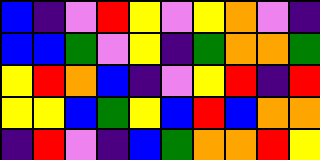[["blue", "indigo", "violet", "red", "yellow", "violet", "yellow", "orange", "violet", "indigo"], ["blue", "blue", "green", "violet", "yellow", "indigo", "green", "orange", "orange", "green"], ["yellow", "red", "orange", "blue", "indigo", "violet", "yellow", "red", "indigo", "red"], ["yellow", "yellow", "blue", "green", "yellow", "blue", "red", "blue", "orange", "orange"], ["indigo", "red", "violet", "indigo", "blue", "green", "orange", "orange", "red", "yellow"]]